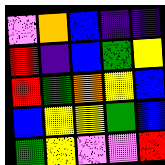[["violet", "orange", "blue", "indigo", "indigo"], ["red", "indigo", "blue", "green", "yellow"], ["red", "green", "orange", "yellow", "blue"], ["blue", "yellow", "yellow", "green", "blue"], ["green", "yellow", "violet", "violet", "red"]]